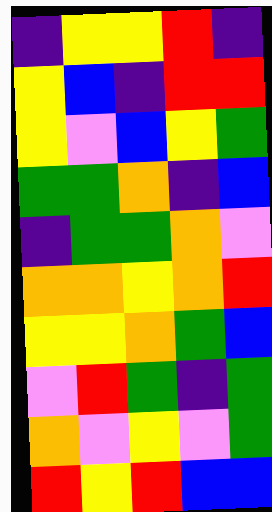[["indigo", "yellow", "yellow", "red", "indigo"], ["yellow", "blue", "indigo", "red", "red"], ["yellow", "violet", "blue", "yellow", "green"], ["green", "green", "orange", "indigo", "blue"], ["indigo", "green", "green", "orange", "violet"], ["orange", "orange", "yellow", "orange", "red"], ["yellow", "yellow", "orange", "green", "blue"], ["violet", "red", "green", "indigo", "green"], ["orange", "violet", "yellow", "violet", "green"], ["red", "yellow", "red", "blue", "blue"]]